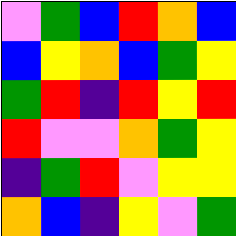[["violet", "green", "blue", "red", "orange", "blue"], ["blue", "yellow", "orange", "blue", "green", "yellow"], ["green", "red", "indigo", "red", "yellow", "red"], ["red", "violet", "violet", "orange", "green", "yellow"], ["indigo", "green", "red", "violet", "yellow", "yellow"], ["orange", "blue", "indigo", "yellow", "violet", "green"]]